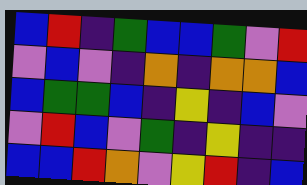[["blue", "red", "indigo", "green", "blue", "blue", "green", "violet", "red"], ["violet", "blue", "violet", "indigo", "orange", "indigo", "orange", "orange", "blue"], ["blue", "green", "green", "blue", "indigo", "yellow", "indigo", "blue", "violet"], ["violet", "red", "blue", "violet", "green", "indigo", "yellow", "indigo", "indigo"], ["blue", "blue", "red", "orange", "violet", "yellow", "red", "indigo", "blue"]]